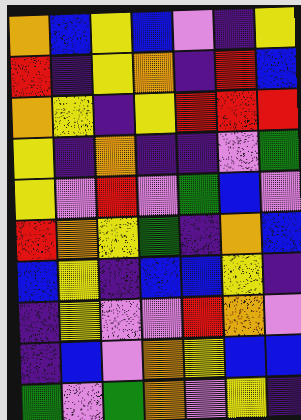[["orange", "blue", "yellow", "blue", "violet", "indigo", "yellow"], ["red", "indigo", "yellow", "orange", "indigo", "red", "blue"], ["orange", "yellow", "indigo", "yellow", "red", "red", "red"], ["yellow", "indigo", "orange", "indigo", "indigo", "violet", "green"], ["yellow", "violet", "red", "violet", "green", "blue", "violet"], ["red", "orange", "yellow", "green", "indigo", "orange", "blue"], ["blue", "yellow", "indigo", "blue", "blue", "yellow", "indigo"], ["indigo", "yellow", "violet", "violet", "red", "orange", "violet"], ["indigo", "blue", "violet", "orange", "yellow", "blue", "blue"], ["green", "violet", "green", "orange", "violet", "yellow", "indigo"]]